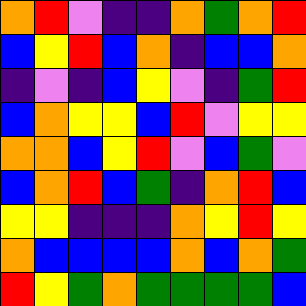[["orange", "red", "violet", "indigo", "indigo", "orange", "green", "orange", "red"], ["blue", "yellow", "red", "blue", "orange", "indigo", "blue", "blue", "orange"], ["indigo", "violet", "indigo", "blue", "yellow", "violet", "indigo", "green", "red"], ["blue", "orange", "yellow", "yellow", "blue", "red", "violet", "yellow", "yellow"], ["orange", "orange", "blue", "yellow", "red", "violet", "blue", "green", "violet"], ["blue", "orange", "red", "blue", "green", "indigo", "orange", "red", "blue"], ["yellow", "yellow", "indigo", "indigo", "indigo", "orange", "yellow", "red", "yellow"], ["orange", "blue", "blue", "blue", "blue", "orange", "blue", "orange", "green"], ["red", "yellow", "green", "orange", "green", "green", "green", "green", "blue"]]